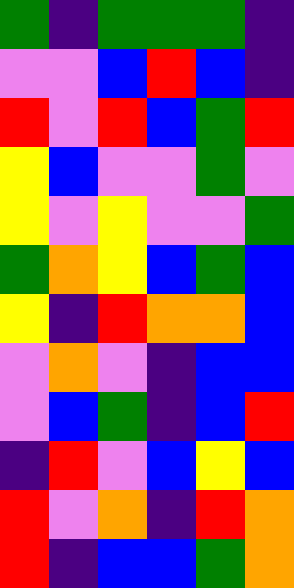[["green", "indigo", "green", "green", "green", "indigo"], ["violet", "violet", "blue", "red", "blue", "indigo"], ["red", "violet", "red", "blue", "green", "red"], ["yellow", "blue", "violet", "violet", "green", "violet"], ["yellow", "violet", "yellow", "violet", "violet", "green"], ["green", "orange", "yellow", "blue", "green", "blue"], ["yellow", "indigo", "red", "orange", "orange", "blue"], ["violet", "orange", "violet", "indigo", "blue", "blue"], ["violet", "blue", "green", "indigo", "blue", "red"], ["indigo", "red", "violet", "blue", "yellow", "blue"], ["red", "violet", "orange", "indigo", "red", "orange"], ["red", "indigo", "blue", "blue", "green", "orange"]]